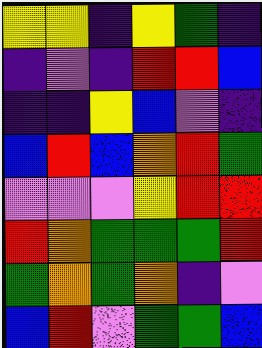[["yellow", "yellow", "indigo", "yellow", "green", "indigo"], ["indigo", "violet", "indigo", "red", "red", "blue"], ["indigo", "indigo", "yellow", "blue", "violet", "indigo"], ["blue", "red", "blue", "orange", "red", "green"], ["violet", "violet", "violet", "yellow", "red", "red"], ["red", "orange", "green", "green", "green", "red"], ["green", "orange", "green", "orange", "indigo", "violet"], ["blue", "red", "violet", "green", "green", "blue"]]